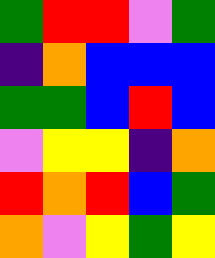[["green", "red", "red", "violet", "green"], ["indigo", "orange", "blue", "blue", "blue"], ["green", "green", "blue", "red", "blue"], ["violet", "yellow", "yellow", "indigo", "orange"], ["red", "orange", "red", "blue", "green"], ["orange", "violet", "yellow", "green", "yellow"]]